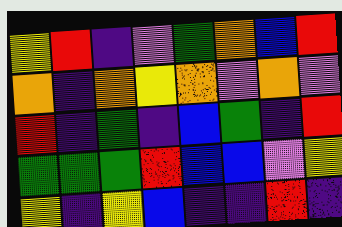[["yellow", "red", "indigo", "violet", "green", "orange", "blue", "red"], ["orange", "indigo", "orange", "yellow", "orange", "violet", "orange", "violet"], ["red", "indigo", "green", "indigo", "blue", "green", "indigo", "red"], ["green", "green", "green", "red", "blue", "blue", "violet", "yellow"], ["yellow", "indigo", "yellow", "blue", "indigo", "indigo", "red", "indigo"]]